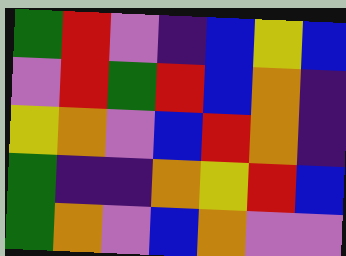[["green", "red", "violet", "indigo", "blue", "yellow", "blue"], ["violet", "red", "green", "red", "blue", "orange", "indigo"], ["yellow", "orange", "violet", "blue", "red", "orange", "indigo"], ["green", "indigo", "indigo", "orange", "yellow", "red", "blue"], ["green", "orange", "violet", "blue", "orange", "violet", "violet"]]